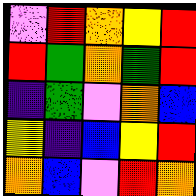[["violet", "red", "orange", "yellow", "red"], ["red", "green", "orange", "green", "red"], ["indigo", "green", "violet", "orange", "blue"], ["yellow", "indigo", "blue", "yellow", "red"], ["orange", "blue", "violet", "red", "orange"]]